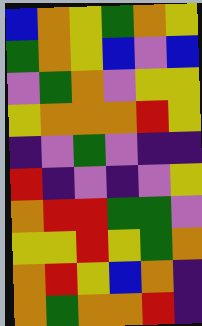[["blue", "orange", "yellow", "green", "orange", "yellow"], ["green", "orange", "yellow", "blue", "violet", "blue"], ["violet", "green", "orange", "violet", "yellow", "yellow"], ["yellow", "orange", "orange", "orange", "red", "yellow"], ["indigo", "violet", "green", "violet", "indigo", "indigo"], ["red", "indigo", "violet", "indigo", "violet", "yellow"], ["orange", "red", "red", "green", "green", "violet"], ["yellow", "yellow", "red", "yellow", "green", "orange"], ["orange", "red", "yellow", "blue", "orange", "indigo"], ["orange", "green", "orange", "orange", "red", "indigo"]]